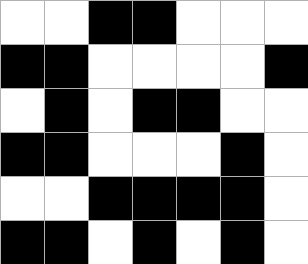[["white", "white", "black", "black", "white", "white", "white"], ["black", "black", "white", "white", "white", "white", "black"], ["white", "black", "white", "black", "black", "white", "white"], ["black", "black", "white", "white", "white", "black", "white"], ["white", "white", "black", "black", "black", "black", "white"], ["black", "black", "white", "black", "white", "black", "white"]]